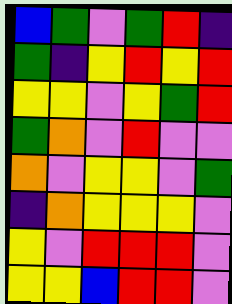[["blue", "green", "violet", "green", "red", "indigo"], ["green", "indigo", "yellow", "red", "yellow", "red"], ["yellow", "yellow", "violet", "yellow", "green", "red"], ["green", "orange", "violet", "red", "violet", "violet"], ["orange", "violet", "yellow", "yellow", "violet", "green"], ["indigo", "orange", "yellow", "yellow", "yellow", "violet"], ["yellow", "violet", "red", "red", "red", "violet"], ["yellow", "yellow", "blue", "red", "red", "violet"]]